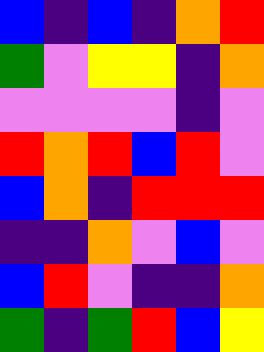[["blue", "indigo", "blue", "indigo", "orange", "red"], ["green", "violet", "yellow", "yellow", "indigo", "orange"], ["violet", "violet", "violet", "violet", "indigo", "violet"], ["red", "orange", "red", "blue", "red", "violet"], ["blue", "orange", "indigo", "red", "red", "red"], ["indigo", "indigo", "orange", "violet", "blue", "violet"], ["blue", "red", "violet", "indigo", "indigo", "orange"], ["green", "indigo", "green", "red", "blue", "yellow"]]